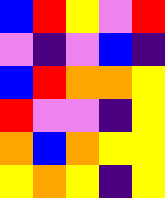[["blue", "red", "yellow", "violet", "red"], ["violet", "indigo", "violet", "blue", "indigo"], ["blue", "red", "orange", "orange", "yellow"], ["red", "violet", "violet", "indigo", "yellow"], ["orange", "blue", "orange", "yellow", "yellow"], ["yellow", "orange", "yellow", "indigo", "yellow"]]